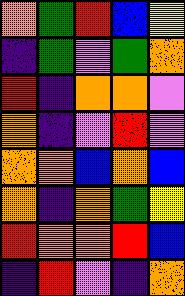[["orange", "green", "red", "blue", "yellow"], ["indigo", "green", "violet", "green", "orange"], ["red", "indigo", "orange", "orange", "violet"], ["orange", "indigo", "violet", "red", "violet"], ["orange", "orange", "blue", "orange", "blue"], ["orange", "indigo", "orange", "green", "yellow"], ["red", "orange", "orange", "red", "blue"], ["indigo", "red", "violet", "indigo", "orange"]]